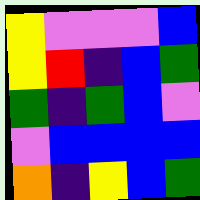[["yellow", "violet", "violet", "violet", "blue"], ["yellow", "red", "indigo", "blue", "green"], ["green", "indigo", "green", "blue", "violet"], ["violet", "blue", "blue", "blue", "blue"], ["orange", "indigo", "yellow", "blue", "green"]]